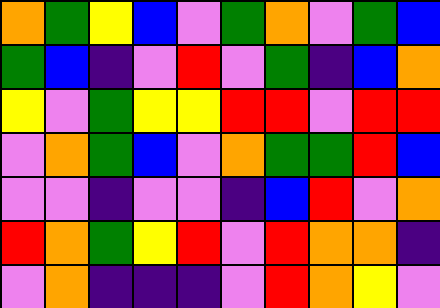[["orange", "green", "yellow", "blue", "violet", "green", "orange", "violet", "green", "blue"], ["green", "blue", "indigo", "violet", "red", "violet", "green", "indigo", "blue", "orange"], ["yellow", "violet", "green", "yellow", "yellow", "red", "red", "violet", "red", "red"], ["violet", "orange", "green", "blue", "violet", "orange", "green", "green", "red", "blue"], ["violet", "violet", "indigo", "violet", "violet", "indigo", "blue", "red", "violet", "orange"], ["red", "orange", "green", "yellow", "red", "violet", "red", "orange", "orange", "indigo"], ["violet", "orange", "indigo", "indigo", "indigo", "violet", "red", "orange", "yellow", "violet"]]